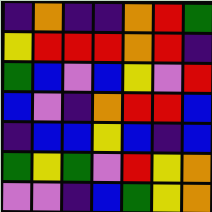[["indigo", "orange", "indigo", "indigo", "orange", "red", "green"], ["yellow", "red", "red", "red", "orange", "red", "indigo"], ["green", "blue", "violet", "blue", "yellow", "violet", "red"], ["blue", "violet", "indigo", "orange", "red", "red", "blue"], ["indigo", "blue", "blue", "yellow", "blue", "indigo", "blue"], ["green", "yellow", "green", "violet", "red", "yellow", "orange"], ["violet", "violet", "indigo", "blue", "green", "yellow", "orange"]]